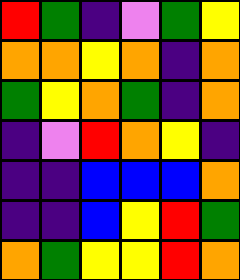[["red", "green", "indigo", "violet", "green", "yellow"], ["orange", "orange", "yellow", "orange", "indigo", "orange"], ["green", "yellow", "orange", "green", "indigo", "orange"], ["indigo", "violet", "red", "orange", "yellow", "indigo"], ["indigo", "indigo", "blue", "blue", "blue", "orange"], ["indigo", "indigo", "blue", "yellow", "red", "green"], ["orange", "green", "yellow", "yellow", "red", "orange"]]